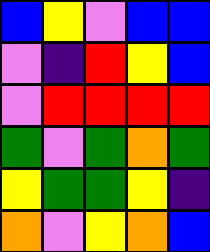[["blue", "yellow", "violet", "blue", "blue"], ["violet", "indigo", "red", "yellow", "blue"], ["violet", "red", "red", "red", "red"], ["green", "violet", "green", "orange", "green"], ["yellow", "green", "green", "yellow", "indigo"], ["orange", "violet", "yellow", "orange", "blue"]]